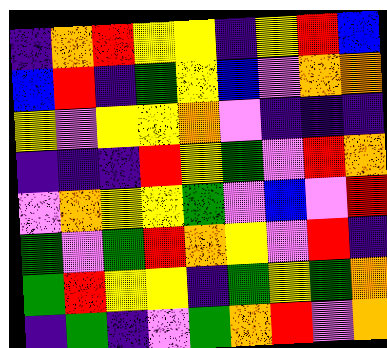[["indigo", "orange", "red", "yellow", "yellow", "indigo", "yellow", "red", "blue"], ["blue", "red", "indigo", "green", "yellow", "blue", "violet", "orange", "orange"], ["yellow", "violet", "yellow", "yellow", "orange", "violet", "indigo", "indigo", "indigo"], ["indigo", "indigo", "indigo", "red", "yellow", "green", "violet", "red", "orange"], ["violet", "orange", "yellow", "yellow", "green", "violet", "blue", "violet", "red"], ["green", "violet", "green", "red", "orange", "yellow", "violet", "red", "indigo"], ["green", "red", "yellow", "yellow", "indigo", "green", "yellow", "green", "orange"], ["indigo", "green", "indigo", "violet", "green", "orange", "red", "violet", "orange"]]